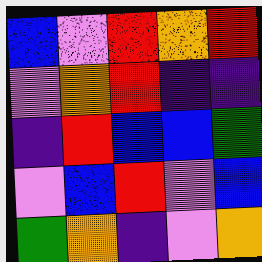[["blue", "violet", "red", "orange", "red"], ["violet", "orange", "red", "indigo", "indigo"], ["indigo", "red", "blue", "blue", "green"], ["violet", "blue", "red", "violet", "blue"], ["green", "orange", "indigo", "violet", "orange"]]